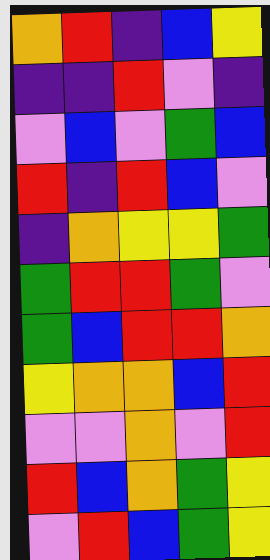[["orange", "red", "indigo", "blue", "yellow"], ["indigo", "indigo", "red", "violet", "indigo"], ["violet", "blue", "violet", "green", "blue"], ["red", "indigo", "red", "blue", "violet"], ["indigo", "orange", "yellow", "yellow", "green"], ["green", "red", "red", "green", "violet"], ["green", "blue", "red", "red", "orange"], ["yellow", "orange", "orange", "blue", "red"], ["violet", "violet", "orange", "violet", "red"], ["red", "blue", "orange", "green", "yellow"], ["violet", "red", "blue", "green", "yellow"]]